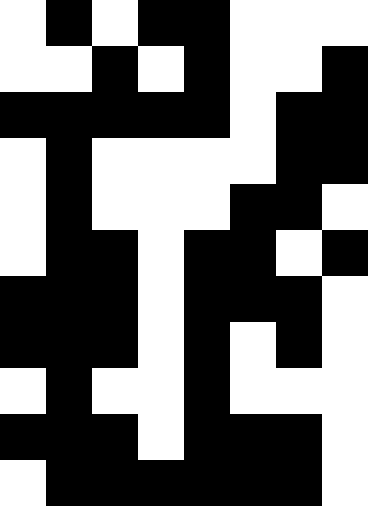[["white", "black", "white", "black", "black", "white", "white", "white"], ["white", "white", "black", "white", "black", "white", "white", "black"], ["black", "black", "black", "black", "black", "white", "black", "black"], ["white", "black", "white", "white", "white", "white", "black", "black"], ["white", "black", "white", "white", "white", "black", "black", "white"], ["white", "black", "black", "white", "black", "black", "white", "black"], ["black", "black", "black", "white", "black", "black", "black", "white"], ["black", "black", "black", "white", "black", "white", "black", "white"], ["white", "black", "white", "white", "black", "white", "white", "white"], ["black", "black", "black", "white", "black", "black", "black", "white"], ["white", "black", "black", "black", "black", "black", "black", "white"]]